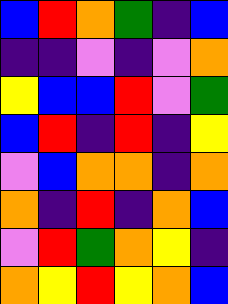[["blue", "red", "orange", "green", "indigo", "blue"], ["indigo", "indigo", "violet", "indigo", "violet", "orange"], ["yellow", "blue", "blue", "red", "violet", "green"], ["blue", "red", "indigo", "red", "indigo", "yellow"], ["violet", "blue", "orange", "orange", "indigo", "orange"], ["orange", "indigo", "red", "indigo", "orange", "blue"], ["violet", "red", "green", "orange", "yellow", "indigo"], ["orange", "yellow", "red", "yellow", "orange", "blue"]]